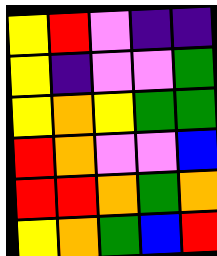[["yellow", "red", "violet", "indigo", "indigo"], ["yellow", "indigo", "violet", "violet", "green"], ["yellow", "orange", "yellow", "green", "green"], ["red", "orange", "violet", "violet", "blue"], ["red", "red", "orange", "green", "orange"], ["yellow", "orange", "green", "blue", "red"]]